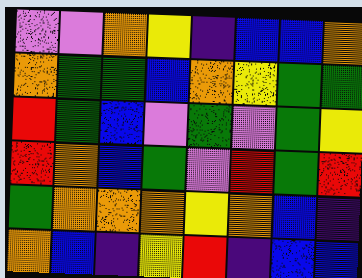[["violet", "violet", "orange", "yellow", "indigo", "blue", "blue", "orange"], ["orange", "green", "green", "blue", "orange", "yellow", "green", "green"], ["red", "green", "blue", "violet", "green", "violet", "green", "yellow"], ["red", "orange", "blue", "green", "violet", "red", "green", "red"], ["green", "orange", "orange", "orange", "yellow", "orange", "blue", "indigo"], ["orange", "blue", "indigo", "yellow", "red", "indigo", "blue", "blue"]]